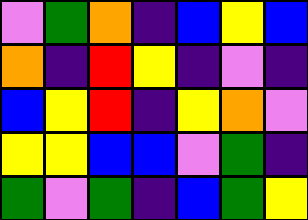[["violet", "green", "orange", "indigo", "blue", "yellow", "blue"], ["orange", "indigo", "red", "yellow", "indigo", "violet", "indigo"], ["blue", "yellow", "red", "indigo", "yellow", "orange", "violet"], ["yellow", "yellow", "blue", "blue", "violet", "green", "indigo"], ["green", "violet", "green", "indigo", "blue", "green", "yellow"]]